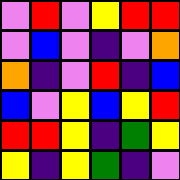[["violet", "red", "violet", "yellow", "red", "red"], ["violet", "blue", "violet", "indigo", "violet", "orange"], ["orange", "indigo", "violet", "red", "indigo", "blue"], ["blue", "violet", "yellow", "blue", "yellow", "red"], ["red", "red", "yellow", "indigo", "green", "yellow"], ["yellow", "indigo", "yellow", "green", "indigo", "violet"]]